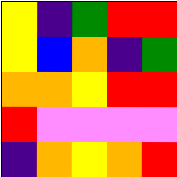[["yellow", "indigo", "green", "red", "red"], ["yellow", "blue", "orange", "indigo", "green"], ["orange", "orange", "yellow", "red", "red"], ["red", "violet", "violet", "violet", "violet"], ["indigo", "orange", "yellow", "orange", "red"]]